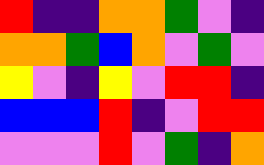[["red", "indigo", "indigo", "orange", "orange", "green", "violet", "indigo"], ["orange", "orange", "green", "blue", "orange", "violet", "green", "violet"], ["yellow", "violet", "indigo", "yellow", "violet", "red", "red", "indigo"], ["blue", "blue", "blue", "red", "indigo", "violet", "red", "red"], ["violet", "violet", "violet", "red", "violet", "green", "indigo", "orange"]]